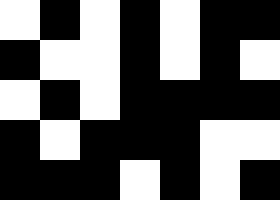[["white", "black", "white", "black", "white", "black", "black"], ["black", "white", "white", "black", "white", "black", "white"], ["white", "black", "white", "black", "black", "black", "black"], ["black", "white", "black", "black", "black", "white", "white"], ["black", "black", "black", "white", "black", "white", "black"]]